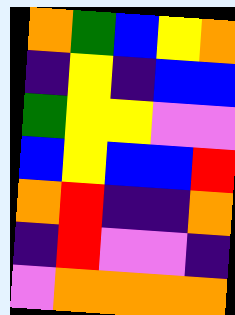[["orange", "green", "blue", "yellow", "orange"], ["indigo", "yellow", "indigo", "blue", "blue"], ["green", "yellow", "yellow", "violet", "violet"], ["blue", "yellow", "blue", "blue", "red"], ["orange", "red", "indigo", "indigo", "orange"], ["indigo", "red", "violet", "violet", "indigo"], ["violet", "orange", "orange", "orange", "orange"]]